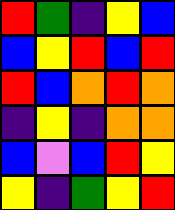[["red", "green", "indigo", "yellow", "blue"], ["blue", "yellow", "red", "blue", "red"], ["red", "blue", "orange", "red", "orange"], ["indigo", "yellow", "indigo", "orange", "orange"], ["blue", "violet", "blue", "red", "yellow"], ["yellow", "indigo", "green", "yellow", "red"]]